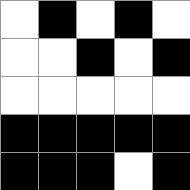[["white", "black", "white", "black", "white"], ["white", "white", "black", "white", "black"], ["white", "white", "white", "white", "white"], ["black", "black", "black", "black", "black"], ["black", "black", "black", "white", "black"]]